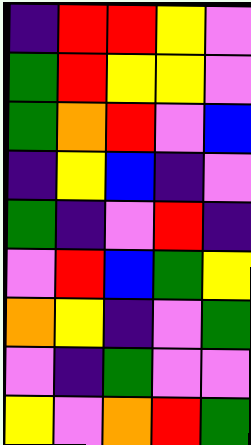[["indigo", "red", "red", "yellow", "violet"], ["green", "red", "yellow", "yellow", "violet"], ["green", "orange", "red", "violet", "blue"], ["indigo", "yellow", "blue", "indigo", "violet"], ["green", "indigo", "violet", "red", "indigo"], ["violet", "red", "blue", "green", "yellow"], ["orange", "yellow", "indigo", "violet", "green"], ["violet", "indigo", "green", "violet", "violet"], ["yellow", "violet", "orange", "red", "green"]]